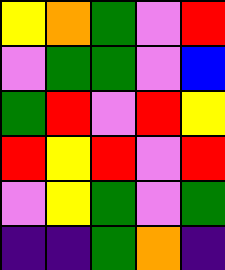[["yellow", "orange", "green", "violet", "red"], ["violet", "green", "green", "violet", "blue"], ["green", "red", "violet", "red", "yellow"], ["red", "yellow", "red", "violet", "red"], ["violet", "yellow", "green", "violet", "green"], ["indigo", "indigo", "green", "orange", "indigo"]]